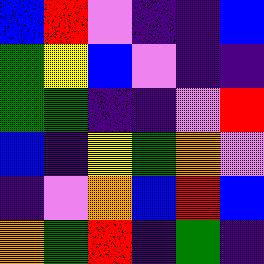[["blue", "red", "violet", "indigo", "indigo", "blue"], ["green", "yellow", "blue", "violet", "indigo", "indigo"], ["green", "green", "indigo", "indigo", "violet", "red"], ["blue", "indigo", "yellow", "green", "orange", "violet"], ["indigo", "violet", "orange", "blue", "red", "blue"], ["orange", "green", "red", "indigo", "green", "indigo"]]